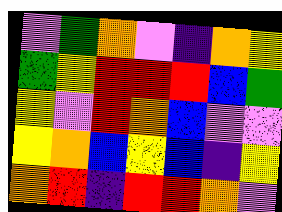[["violet", "green", "orange", "violet", "indigo", "orange", "yellow"], ["green", "yellow", "red", "red", "red", "blue", "green"], ["yellow", "violet", "red", "orange", "blue", "violet", "violet"], ["yellow", "orange", "blue", "yellow", "blue", "indigo", "yellow"], ["orange", "red", "indigo", "red", "red", "orange", "violet"]]